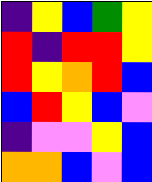[["indigo", "yellow", "blue", "green", "yellow"], ["red", "indigo", "red", "red", "yellow"], ["red", "yellow", "orange", "red", "blue"], ["blue", "red", "yellow", "blue", "violet"], ["indigo", "violet", "violet", "yellow", "blue"], ["orange", "orange", "blue", "violet", "blue"]]